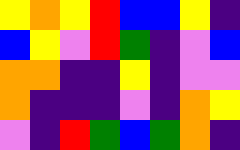[["yellow", "orange", "yellow", "red", "blue", "blue", "yellow", "indigo"], ["blue", "yellow", "violet", "red", "green", "indigo", "violet", "blue"], ["orange", "orange", "indigo", "indigo", "yellow", "indigo", "violet", "violet"], ["orange", "indigo", "indigo", "indigo", "violet", "indigo", "orange", "yellow"], ["violet", "indigo", "red", "green", "blue", "green", "orange", "indigo"]]